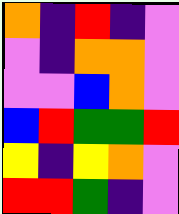[["orange", "indigo", "red", "indigo", "violet"], ["violet", "indigo", "orange", "orange", "violet"], ["violet", "violet", "blue", "orange", "violet"], ["blue", "red", "green", "green", "red"], ["yellow", "indigo", "yellow", "orange", "violet"], ["red", "red", "green", "indigo", "violet"]]